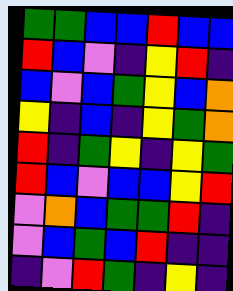[["green", "green", "blue", "blue", "red", "blue", "blue"], ["red", "blue", "violet", "indigo", "yellow", "red", "indigo"], ["blue", "violet", "blue", "green", "yellow", "blue", "orange"], ["yellow", "indigo", "blue", "indigo", "yellow", "green", "orange"], ["red", "indigo", "green", "yellow", "indigo", "yellow", "green"], ["red", "blue", "violet", "blue", "blue", "yellow", "red"], ["violet", "orange", "blue", "green", "green", "red", "indigo"], ["violet", "blue", "green", "blue", "red", "indigo", "indigo"], ["indigo", "violet", "red", "green", "indigo", "yellow", "indigo"]]